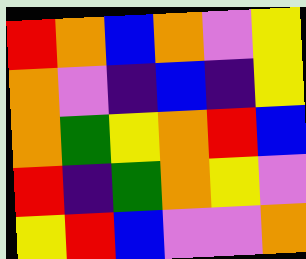[["red", "orange", "blue", "orange", "violet", "yellow"], ["orange", "violet", "indigo", "blue", "indigo", "yellow"], ["orange", "green", "yellow", "orange", "red", "blue"], ["red", "indigo", "green", "orange", "yellow", "violet"], ["yellow", "red", "blue", "violet", "violet", "orange"]]